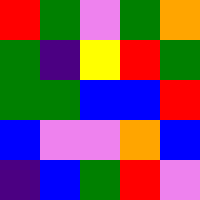[["red", "green", "violet", "green", "orange"], ["green", "indigo", "yellow", "red", "green"], ["green", "green", "blue", "blue", "red"], ["blue", "violet", "violet", "orange", "blue"], ["indigo", "blue", "green", "red", "violet"]]